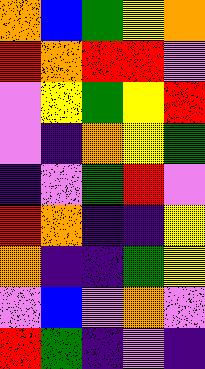[["orange", "blue", "green", "yellow", "orange"], ["red", "orange", "red", "red", "violet"], ["violet", "yellow", "green", "yellow", "red"], ["violet", "indigo", "orange", "yellow", "green"], ["indigo", "violet", "green", "red", "violet"], ["red", "orange", "indigo", "indigo", "yellow"], ["orange", "indigo", "indigo", "green", "yellow"], ["violet", "blue", "violet", "orange", "violet"], ["red", "green", "indigo", "violet", "indigo"]]